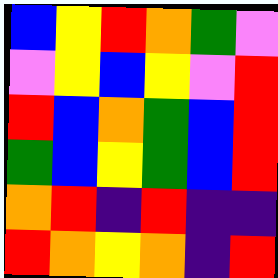[["blue", "yellow", "red", "orange", "green", "violet"], ["violet", "yellow", "blue", "yellow", "violet", "red"], ["red", "blue", "orange", "green", "blue", "red"], ["green", "blue", "yellow", "green", "blue", "red"], ["orange", "red", "indigo", "red", "indigo", "indigo"], ["red", "orange", "yellow", "orange", "indigo", "red"]]